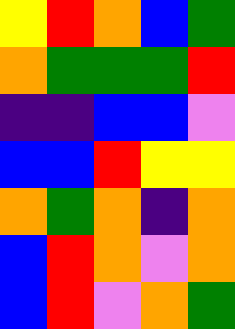[["yellow", "red", "orange", "blue", "green"], ["orange", "green", "green", "green", "red"], ["indigo", "indigo", "blue", "blue", "violet"], ["blue", "blue", "red", "yellow", "yellow"], ["orange", "green", "orange", "indigo", "orange"], ["blue", "red", "orange", "violet", "orange"], ["blue", "red", "violet", "orange", "green"]]